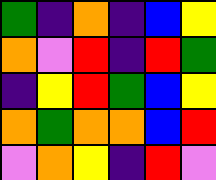[["green", "indigo", "orange", "indigo", "blue", "yellow"], ["orange", "violet", "red", "indigo", "red", "green"], ["indigo", "yellow", "red", "green", "blue", "yellow"], ["orange", "green", "orange", "orange", "blue", "red"], ["violet", "orange", "yellow", "indigo", "red", "violet"]]